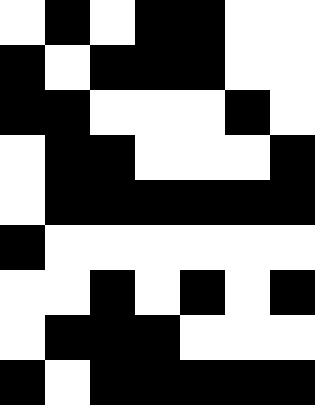[["white", "black", "white", "black", "black", "white", "white"], ["black", "white", "black", "black", "black", "white", "white"], ["black", "black", "white", "white", "white", "black", "white"], ["white", "black", "black", "white", "white", "white", "black"], ["white", "black", "black", "black", "black", "black", "black"], ["black", "white", "white", "white", "white", "white", "white"], ["white", "white", "black", "white", "black", "white", "black"], ["white", "black", "black", "black", "white", "white", "white"], ["black", "white", "black", "black", "black", "black", "black"]]